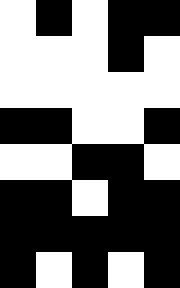[["white", "black", "white", "black", "black"], ["white", "white", "white", "black", "white"], ["white", "white", "white", "white", "white"], ["black", "black", "white", "white", "black"], ["white", "white", "black", "black", "white"], ["black", "black", "white", "black", "black"], ["black", "black", "black", "black", "black"], ["black", "white", "black", "white", "black"]]